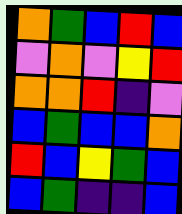[["orange", "green", "blue", "red", "blue"], ["violet", "orange", "violet", "yellow", "red"], ["orange", "orange", "red", "indigo", "violet"], ["blue", "green", "blue", "blue", "orange"], ["red", "blue", "yellow", "green", "blue"], ["blue", "green", "indigo", "indigo", "blue"]]